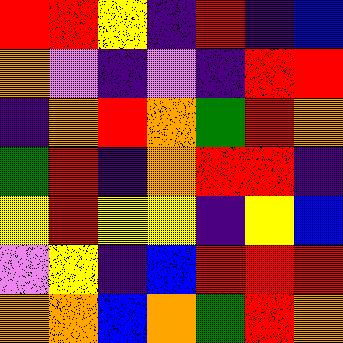[["red", "red", "yellow", "indigo", "red", "indigo", "blue"], ["orange", "violet", "indigo", "violet", "indigo", "red", "red"], ["indigo", "orange", "red", "orange", "green", "red", "orange"], ["green", "red", "indigo", "orange", "red", "red", "indigo"], ["yellow", "red", "yellow", "yellow", "indigo", "yellow", "blue"], ["violet", "yellow", "indigo", "blue", "red", "red", "red"], ["orange", "orange", "blue", "orange", "green", "red", "orange"]]